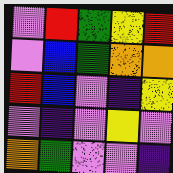[["violet", "red", "green", "yellow", "red"], ["violet", "blue", "green", "orange", "orange"], ["red", "blue", "violet", "indigo", "yellow"], ["violet", "indigo", "violet", "yellow", "violet"], ["orange", "green", "violet", "violet", "indigo"]]